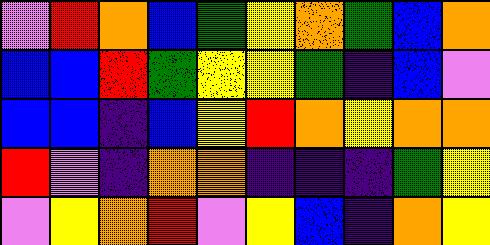[["violet", "red", "orange", "blue", "green", "yellow", "orange", "green", "blue", "orange"], ["blue", "blue", "red", "green", "yellow", "yellow", "green", "indigo", "blue", "violet"], ["blue", "blue", "indigo", "blue", "yellow", "red", "orange", "yellow", "orange", "orange"], ["red", "violet", "indigo", "orange", "orange", "indigo", "indigo", "indigo", "green", "yellow"], ["violet", "yellow", "orange", "red", "violet", "yellow", "blue", "indigo", "orange", "yellow"]]